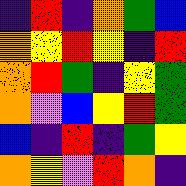[["indigo", "red", "indigo", "orange", "green", "blue"], ["orange", "yellow", "red", "yellow", "indigo", "red"], ["orange", "red", "green", "indigo", "yellow", "green"], ["orange", "violet", "blue", "yellow", "red", "green"], ["blue", "indigo", "red", "indigo", "green", "yellow"], ["orange", "yellow", "violet", "red", "orange", "indigo"]]